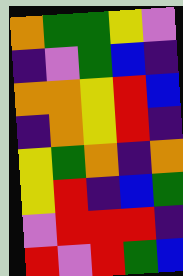[["orange", "green", "green", "yellow", "violet"], ["indigo", "violet", "green", "blue", "indigo"], ["orange", "orange", "yellow", "red", "blue"], ["indigo", "orange", "yellow", "red", "indigo"], ["yellow", "green", "orange", "indigo", "orange"], ["yellow", "red", "indigo", "blue", "green"], ["violet", "red", "red", "red", "indigo"], ["red", "violet", "red", "green", "blue"]]